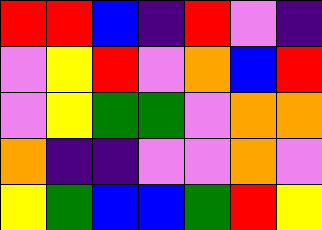[["red", "red", "blue", "indigo", "red", "violet", "indigo"], ["violet", "yellow", "red", "violet", "orange", "blue", "red"], ["violet", "yellow", "green", "green", "violet", "orange", "orange"], ["orange", "indigo", "indigo", "violet", "violet", "orange", "violet"], ["yellow", "green", "blue", "blue", "green", "red", "yellow"]]